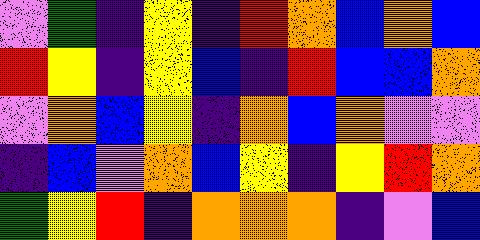[["violet", "green", "indigo", "yellow", "indigo", "red", "orange", "blue", "orange", "blue"], ["red", "yellow", "indigo", "yellow", "blue", "indigo", "red", "blue", "blue", "orange"], ["violet", "orange", "blue", "yellow", "indigo", "orange", "blue", "orange", "violet", "violet"], ["indigo", "blue", "violet", "orange", "blue", "yellow", "indigo", "yellow", "red", "orange"], ["green", "yellow", "red", "indigo", "orange", "orange", "orange", "indigo", "violet", "blue"]]